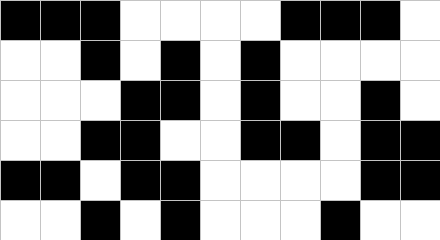[["black", "black", "black", "white", "white", "white", "white", "black", "black", "black", "white"], ["white", "white", "black", "white", "black", "white", "black", "white", "white", "white", "white"], ["white", "white", "white", "black", "black", "white", "black", "white", "white", "black", "white"], ["white", "white", "black", "black", "white", "white", "black", "black", "white", "black", "black"], ["black", "black", "white", "black", "black", "white", "white", "white", "white", "black", "black"], ["white", "white", "black", "white", "black", "white", "white", "white", "black", "white", "white"]]